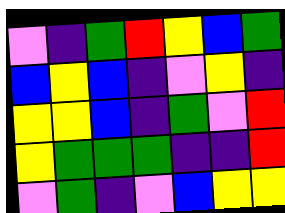[["violet", "indigo", "green", "red", "yellow", "blue", "green"], ["blue", "yellow", "blue", "indigo", "violet", "yellow", "indigo"], ["yellow", "yellow", "blue", "indigo", "green", "violet", "red"], ["yellow", "green", "green", "green", "indigo", "indigo", "red"], ["violet", "green", "indigo", "violet", "blue", "yellow", "yellow"]]